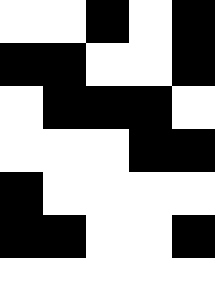[["white", "white", "black", "white", "black"], ["black", "black", "white", "white", "black"], ["white", "black", "black", "black", "white"], ["white", "white", "white", "black", "black"], ["black", "white", "white", "white", "white"], ["black", "black", "white", "white", "black"], ["white", "white", "white", "white", "white"]]